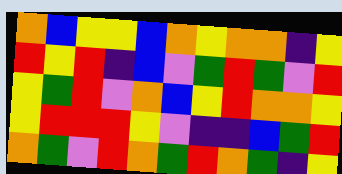[["orange", "blue", "yellow", "yellow", "blue", "orange", "yellow", "orange", "orange", "indigo", "yellow"], ["red", "yellow", "red", "indigo", "blue", "violet", "green", "red", "green", "violet", "red"], ["yellow", "green", "red", "violet", "orange", "blue", "yellow", "red", "orange", "orange", "yellow"], ["yellow", "red", "red", "red", "yellow", "violet", "indigo", "indigo", "blue", "green", "red"], ["orange", "green", "violet", "red", "orange", "green", "red", "orange", "green", "indigo", "yellow"]]